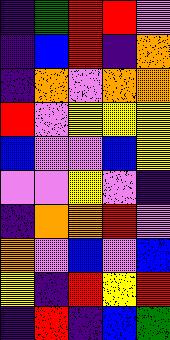[["indigo", "green", "red", "red", "violet"], ["indigo", "blue", "red", "indigo", "orange"], ["indigo", "orange", "violet", "orange", "orange"], ["red", "violet", "yellow", "yellow", "yellow"], ["blue", "violet", "violet", "blue", "yellow"], ["violet", "violet", "yellow", "violet", "indigo"], ["indigo", "orange", "orange", "red", "violet"], ["orange", "violet", "blue", "violet", "blue"], ["yellow", "indigo", "red", "yellow", "red"], ["indigo", "red", "indigo", "blue", "green"]]